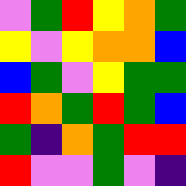[["violet", "green", "red", "yellow", "orange", "green"], ["yellow", "violet", "yellow", "orange", "orange", "blue"], ["blue", "green", "violet", "yellow", "green", "green"], ["red", "orange", "green", "red", "green", "blue"], ["green", "indigo", "orange", "green", "red", "red"], ["red", "violet", "violet", "green", "violet", "indigo"]]